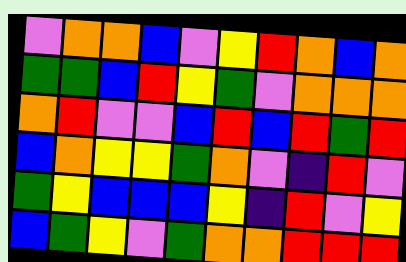[["violet", "orange", "orange", "blue", "violet", "yellow", "red", "orange", "blue", "orange"], ["green", "green", "blue", "red", "yellow", "green", "violet", "orange", "orange", "orange"], ["orange", "red", "violet", "violet", "blue", "red", "blue", "red", "green", "red"], ["blue", "orange", "yellow", "yellow", "green", "orange", "violet", "indigo", "red", "violet"], ["green", "yellow", "blue", "blue", "blue", "yellow", "indigo", "red", "violet", "yellow"], ["blue", "green", "yellow", "violet", "green", "orange", "orange", "red", "red", "red"]]